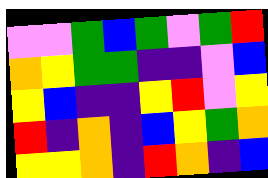[["violet", "violet", "green", "blue", "green", "violet", "green", "red"], ["orange", "yellow", "green", "green", "indigo", "indigo", "violet", "blue"], ["yellow", "blue", "indigo", "indigo", "yellow", "red", "violet", "yellow"], ["red", "indigo", "orange", "indigo", "blue", "yellow", "green", "orange"], ["yellow", "yellow", "orange", "indigo", "red", "orange", "indigo", "blue"]]